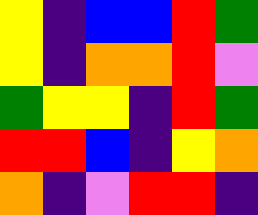[["yellow", "indigo", "blue", "blue", "red", "green"], ["yellow", "indigo", "orange", "orange", "red", "violet"], ["green", "yellow", "yellow", "indigo", "red", "green"], ["red", "red", "blue", "indigo", "yellow", "orange"], ["orange", "indigo", "violet", "red", "red", "indigo"]]